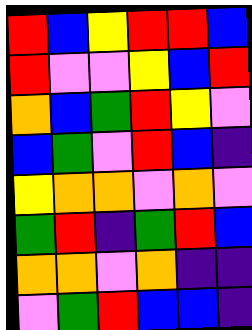[["red", "blue", "yellow", "red", "red", "blue"], ["red", "violet", "violet", "yellow", "blue", "red"], ["orange", "blue", "green", "red", "yellow", "violet"], ["blue", "green", "violet", "red", "blue", "indigo"], ["yellow", "orange", "orange", "violet", "orange", "violet"], ["green", "red", "indigo", "green", "red", "blue"], ["orange", "orange", "violet", "orange", "indigo", "indigo"], ["violet", "green", "red", "blue", "blue", "indigo"]]